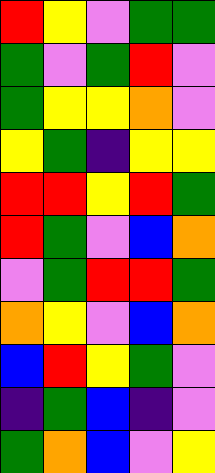[["red", "yellow", "violet", "green", "green"], ["green", "violet", "green", "red", "violet"], ["green", "yellow", "yellow", "orange", "violet"], ["yellow", "green", "indigo", "yellow", "yellow"], ["red", "red", "yellow", "red", "green"], ["red", "green", "violet", "blue", "orange"], ["violet", "green", "red", "red", "green"], ["orange", "yellow", "violet", "blue", "orange"], ["blue", "red", "yellow", "green", "violet"], ["indigo", "green", "blue", "indigo", "violet"], ["green", "orange", "blue", "violet", "yellow"]]